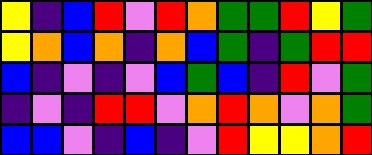[["yellow", "indigo", "blue", "red", "violet", "red", "orange", "green", "green", "red", "yellow", "green"], ["yellow", "orange", "blue", "orange", "indigo", "orange", "blue", "green", "indigo", "green", "red", "red"], ["blue", "indigo", "violet", "indigo", "violet", "blue", "green", "blue", "indigo", "red", "violet", "green"], ["indigo", "violet", "indigo", "red", "red", "violet", "orange", "red", "orange", "violet", "orange", "green"], ["blue", "blue", "violet", "indigo", "blue", "indigo", "violet", "red", "yellow", "yellow", "orange", "red"]]